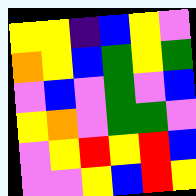[["yellow", "yellow", "indigo", "blue", "yellow", "violet"], ["orange", "yellow", "blue", "green", "yellow", "green"], ["violet", "blue", "violet", "green", "violet", "blue"], ["yellow", "orange", "violet", "green", "green", "violet"], ["violet", "yellow", "red", "yellow", "red", "blue"], ["violet", "violet", "yellow", "blue", "red", "yellow"]]